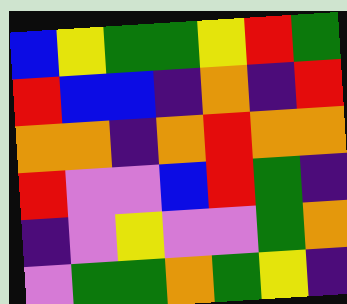[["blue", "yellow", "green", "green", "yellow", "red", "green"], ["red", "blue", "blue", "indigo", "orange", "indigo", "red"], ["orange", "orange", "indigo", "orange", "red", "orange", "orange"], ["red", "violet", "violet", "blue", "red", "green", "indigo"], ["indigo", "violet", "yellow", "violet", "violet", "green", "orange"], ["violet", "green", "green", "orange", "green", "yellow", "indigo"]]